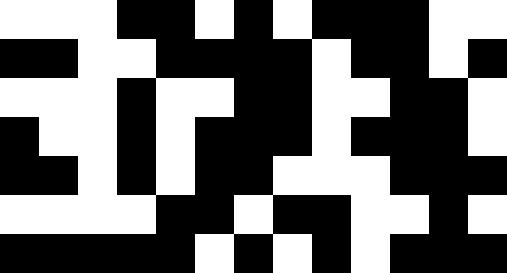[["white", "white", "white", "black", "black", "white", "black", "white", "black", "black", "black", "white", "white"], ["black", "black", "white", "white", "black", "black", "black", "black", "white", "black", "black", "white", "black"], ["white", "white", "white", "black", "white", "white", "black", "black", "white", "white", "black", "black", "white"], ["black", "white", "white", "black", "white", "black", "black", "black", "white", "black", "black", "black", "white"], ["black", "black", "white", "black", "white", "black", "black", "white", "white", "white", "black", "black", "black"], ["white", "white", "white", "white", "black", "black", "white", "black", "black", "white", "white", "black", "white"], ["black", "black", "black", "black", "black", "white", "black", "white", "black", "white", "black", "black", "black"]]